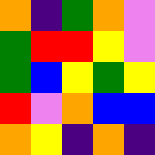[["orange", "indigo", "green", "orange", "violet"], ["green", "red", "red", "yellow", "violet"], ["green", "blue", "yellow", "green", "yellow"], ["red", "violet", "orange", "blue", "blue"], ["orange", "yellow", "indigo", "orange", "indigo"]]